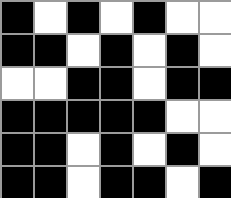[["black", "white", "black", "white", "black", "white", "white"], ["black", "black", "white", "black", "white", "black", "white"], ["white", "white", "black", "black", "white", "black", "black"], ["black", "black", "black", "black", "black", "white", "white"], ["black", "black", "white", "black", "white", "black", "white"], ["black", "black", "white", "black", "black", "white", "black"]]